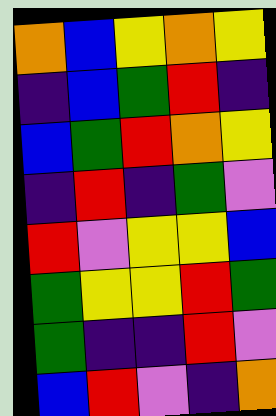[["orange", "blue", "yellow", "orange", "yellow"], ["indigo", "blue", "green", "red", "indigo"], ["blue", "green", "red", "orange", "yellow"], ["indigo", "red", "indigo", "green", "violet"], ["red", "violet", "yellow", "yellow", "blue"], ["green", "yellow", "yellow", "red", "green"], ["green", "indigo", "indigo", "red", "violet"], ["blue", "red", "violet", "indigo", "orange"]]